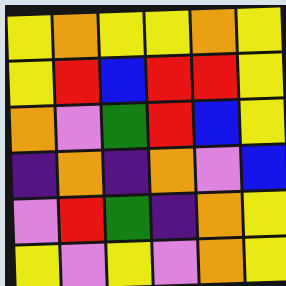[["yellow", "orange", "yellow", "yellow", "orange", "yellow"], ["yellow", "red", "blue", "red", "red", "yellow"], ["orange", "violet", "green", "red", "blue", "yellow"], ["indigo", "orange", "indigo", "orange", "violet", "blue"], ["violet", "red", "green", "indigo", "orange", "yellow"], ["yellow", "violet", "yellow", "violet", "orange", "yellow"]]